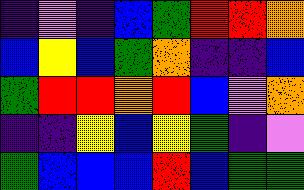[["indigo", "violet", "indigo", "blue", "green", "red", "red", "orange"], ["blue", "yellow", "blue", "green", "orange", "indigo", "indigo", "blue"], ["green", "red", "red", "orange", "red", "blue", "violet", "orange"], ["indigo", "indigo", "yellow", "blue", "yellow", "green", "indigo", "violet"], ["green", "blue", "blue", "blue", "red", "blue", "green", "green"]]